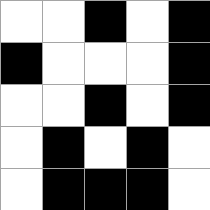[["white", "white", "black", "white", "black"], ["black", "white", "white", "white", "black"], ["white", "white", "black", "white", "black"], ["white", "black", "white", "black", "white"], ["white", "black", "black", "black", "white"]]